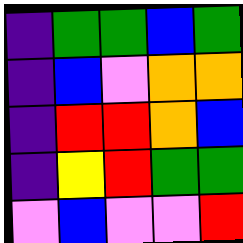[["indigo", "green", "green", "blue", "green"], ["indigo", "blue", "violet", "orange", "orange"], ["indigo", "red", "red", "orange", "blue"], ["indigo", "yellow", "red", "green", "green"], ["violet", "blue", "violet", "violet", "red"]]